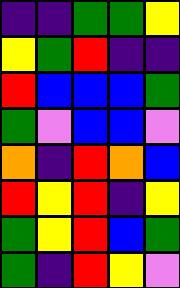[["indigo", "indigo", "green", "green", "yellow"], ["yellow", "green", "red", "indigo", "indigo"], ["red", "blue", "blue", "blue", "green"], ["green", "violet", "blue", "blue", "violet"], ["orange", "indigo", "red", "orange", "blue"], ["red", "yellow", "red", "indigo", "yellow"], ["green", "yellow", "red", "blue", "green"], ["green", "indigo", "red", "yellow", "violet"]]